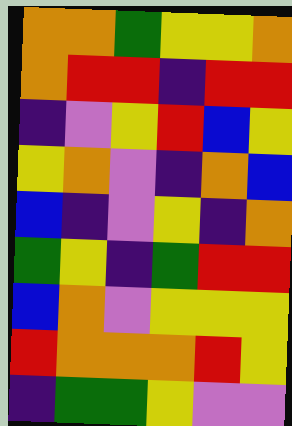[["orange", "orange", "green", "yellow", "yellow", "orange"], ["orange", "red", "red", "indigo", "red", "red"], ["indigo", "violet", "yellow", "red", "blue", "yellow"], ["yellow", "orange", "violet", "indigo", "orange", "blue"], ["blue", "indigo", "violet", "yellow", "indigo", "orange"], ["green", "yellow", "indigo", "green", "red", "red"], ["blue", "orange", "violet", "yellow", "yellow", "yellow"], ["red", "orange", "orange", "orange", "red", "yellow"], ["indigo", "green", "green", "yellow", "violet", "violet"]]